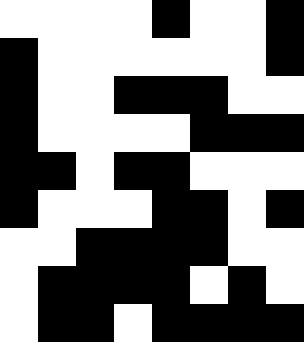[["white", "white", "white", "white", "black", "white", "white", "black"], ["black", "white", "white", "white", "white", "white", "white", "black"], ["black", "white", "white", "black", "black", "black", "white", "white"], ["black", "white", "white", "white", "white", "black", "black", "black"], ["black", "black", "white", "black", "black", "white", "white", "white"], ["black", "white", "white", "white", "black", "black", "white", "black"], ["white", "white", "black", "black", "black", "black", "white", "white"], ["white", "black", "black", "black", "black", "white", "black", "white"], ["white", "black", "black", "white", "black", "black", "black", "black"]]